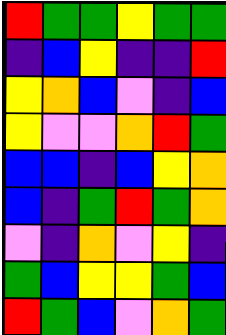[["red", "green", "green", "yellow", "green", "green"], ["indigo", "blue", "yellow", "indigo", "indigo", "red"], ["yellow", "orange", "blue", "violet", "indigo", "blue"], ["yellow", "violet", "violet", "orange", "red", "green"], ["blue", "blue", "indigo", "blue", "yellow", "orange"], ["blue", "indigo", "green", "red", "green", "orange"], ["violet", "indigo", "orange", "violet", "yellow", "indigo"], ["green", "blue", "yellow", "yellow", "green", "blue"], ["red", "green", "blue", "violet", "orange", "green"]]